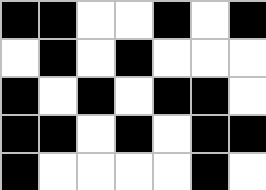[["black", "black", "white", "white", "black", "white", "black"], ["white", "black", "white", "black", "white", "white", "white"], ["black", "white", "black", "white", "black", "black", "white"], ["black", "black", "white", "black", "white", "black", "black"], ["black", "white", "white", "white", "white", "black", "white"]]